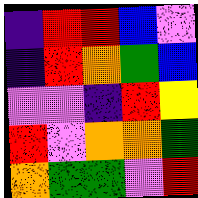[["indigo", "red", "red", "blue", "violet"], ["indigo", "red", "orange", "green", "blue"], ["violet", "violet", "indigo", "red", "yellow"], ["red", "violet", "orange", "orange", "green"], ["orange", "green", "green", "violet", "red"]]